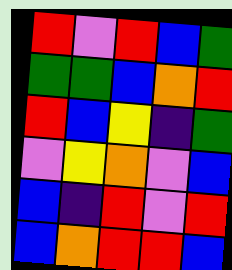[["red", "violet", "red", "blue", "green"], ["green", "green", "blue", "orange", "red"], ["red", "blue", "yellow", "indigo", "green"], ["violet", "yellow", "orange", "violet", "blue"], ["blue", "indigo", "red", "violet", "red"], ["blue", "orange", "red", "red", "blue"]]